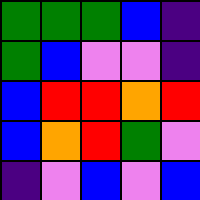[["green", "green", "green", "blue", "indigo"], ["green", "blue", "violet", "violet", "indigo"], ["blue", "red", "red", "orange", "red"], ["blue", "orange", "red", "green", "violet"], ["indigo", "violet", "blue", "violet", "blue"]]